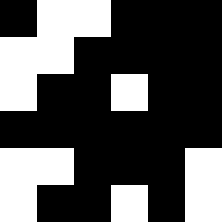[["black", "white", "white", "black", "black", "black"], ["white", "white", "black", "black", "black", "black"], ["white", "black", "black", "white", "black", "black"], ["black", "black", "black", "black", "black", "black"], ["white", "white", "black", "black", "black", "white"], ["white", "black", "black", "white", "black", "white"]]